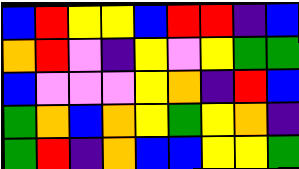[["blue", "red", "yellow", "yellow", "blue", "red", "red", "indigo", "blue"], ["orange", "red", "violet", "indigo", "yellow", "violet", "yellow", "green", "green"], ["blue", "violet", "violet", "violet", "yellow", "orange", "indigo", "red", "blue"], ["green", "orange", "blue", "orange", "yellow", "green", "yellow", "orange", "indigo"], ["green", "red", "indigo", "orange", "blue", "blue", "yellow", "yellow", "green"]]